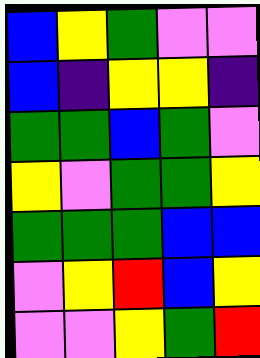[["blue", "yellow", "green", "violet", "violet"], ["blue", "indigo", "yellow", "yellow", "indigo"], ["green", "green", "blue", "green", "violet"], ["yellow", "violet", "green", "green", "yellow"], ["green", "green", "green", "blue", "blue"], ["violet", "yellow", "red", "blue", "yellow"], ["violet", "violet", "yellow", "green", "red"]]